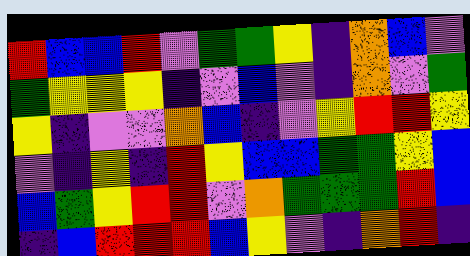[["red", "blue", "blue", "red", "violet", "green", "green", "yellow", "indigo", "orange", "blue", "violet"], ["green", "yellow", "yellow", "yellow", "indigo", "violet", "blue", "violet", "indigo", "orange", "violet", "green"], ["yellow", "indigo", "violet", "violet", "orange", "blue", "indigo", "violet", "yellow", "red", "red", "yellow"], ["violet", "indigo", "yellow", "indigo", "red", "yellow", "blue", "blue", "green", "green", "yellow", "blue"], ["blue", "green", "yellow", "red", "red", "violet", "orange", "green", "green", "green", "red", "blue"], ["indigo", "blue", "red", "red", "red", "blue", "yellow", "violet", "indigo", "orange", "red", "indigo"]]